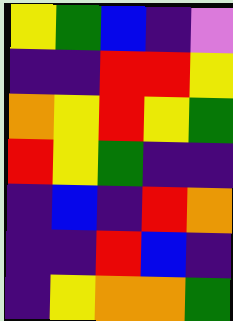[["yellow", "green", "blue", "indigo", "violet"], ["indigo", "indigo", "red", "red", "yellow"], ["orange", "yellow", "red", "yellow", "green"], ["red", "yellow", "green", "indigo", "indigo"], ["indigo", "blue", "indigo", "red", "orange"], ["indigo", "indigo", "red", "blue", "indigo"], ["indigo", "yellow", "orange", "orange", "green"]]